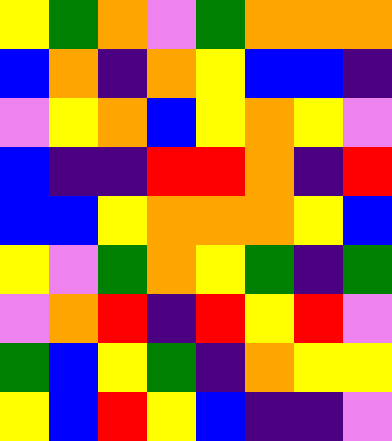[["yellow", "green", "orange", "violet", "green", "orange", "orange", "orange"], ["blue", "orange", "indigo", "orange", "yellow", "blue", "blue", "indigo"], ["violet", "yellow", "orange", "blue", "yellow", "orange", "yellow", "violet"], ["blue", "indigo", "indigo", "red", "red", "orange", "indigo", "red"], ["blue", "blue", "yellow", "orange", "orange", "orange", "yellow", "blue"], ["yellow", "violet", "green", "orange", "yellow", "green", "indigo", "green"], ["violet", "orange", "red", "indigo", "red", "yellow", "red", "violet"], ["green", "blue", "yellow", "green", "indigo", "orange", "yellow", "yellow"], ["yellow", "blue", "red", "yellow", "blue", "indigo", "indigo", "violet"]]